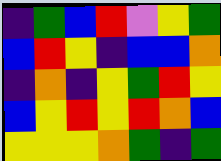[["indigo", "green", "blue", "red", "violet", "yellow", "green"], ["blue", "red", "yellow", "indigo", "blue", "blue", "orange"], ["indigo", "orange", "indigo", "yellow", "green", "red", "yellow"], ["blue", "yellow", "red", "yellow", "red", "orange", "blue"], ["yellow", "yellow", "yellow", "orange", "green", "indigo", "green"]]